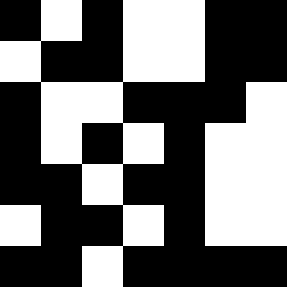[["black", "white", "black", "white", "white", "black", "black"], ["white", "black", "black", "white", "white", "black", "black"], ["black", "white", "white", "black", "black", "black", "white"], ["black", "white", "black", "white", "black", "white", "white"], ["black", "black", "white", "black", "black", "white", "white"], ["white", "black", "black", "white", "black", "white", "white"], ["black", "black", "white", "black", "black", "black", "black"]]